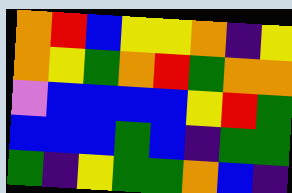[["orange", "red", "blue", "yellow", "yellow", "orange", "indigo", "yellow"], ["orange", "yellow", "green", "orange", "red", "green", "orange", "orange"], ["violet", "blue", "blue", "blue", "blue", "yellow", "red", "green"], ["blue", "blue", "blue", "green", "blue", "indigo", "green", "green"], ["green", "indigo", "yellow", "green", "green", "orange", "blue", "indigo"]]